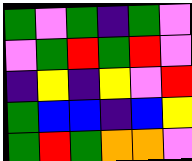[["green", "violet", "green", "indigo", "green", "violet"], ["violet", "green", "red", "green", "red", "violet"], ["indigo", "yellow", "indigo", "yellow", "violet", "red"], ["green", "blue", "blue", "indigo", "blue", "yellow"], ["green", "red", "green", "orange", "orange", "violet"]]